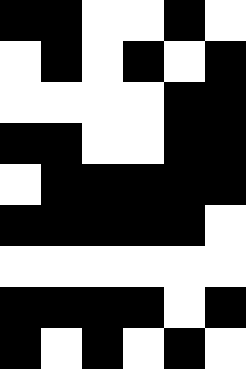[["black", "black", "white", "white", "black", "white"], ["white", "black", "white", "black", "white", "black"], ["white", "white", "white", "white", "black", "black"], ["black", "black", "white", "white", "black", "black"], ["white", "black", "black", "black", "black", "black"], ["black", "black", "black", "black", "black", "white"], ["white", "white", "white", "white", "white", "white"], ["black", "black", "black", "black", "white", "black"], ["black", "white", "black", "white", "black", "white"]]